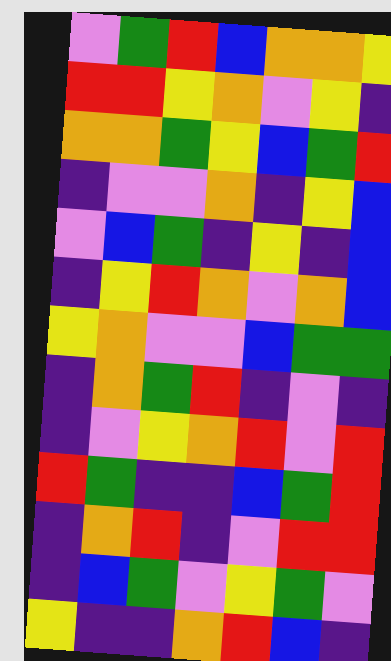[["violet", "green", "red", "blue", "orange", "orange", "yellow"], ["red", "red", "yellow", "orange", "violet", "yellow", "indigo"], ["orange", "orange", "green", "yellow", "blue", "green", "red"], ["indigo", "violet", "violet", "orange", "indigo", "yellow", "blue"], ["violet", "blue", "green", "indigo", "yellow", "indigo", "blue"], ["indigo", "yellow", "red", "orange", "violet", "orange", "blue"], ["yellow", "orange", "violet", "violet", "blue", "green", "green"], ["indigo", "orange", "green", "red", "indigo", "violet", "indigo"], ["indigo", "violet", "yellow", "orange", "red", "violet", "red"], ["red", "green", "indigo", "indigo", "blue", "green", "red"], ["indigo", "orange", "red", "indigo", "violet", "red", "red"], ["indigo", "blue", "green", "violet", "yellow", "green", "violet"], ["yellow", "indigo", "indigo", "orange", "red", "blue", "indigo"]]